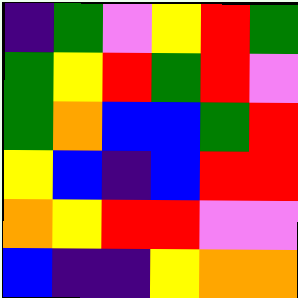[["indigo", "green", "violet", "yellow", "red", "green"], ["green", "yellow", "red", "green", "red", "violet"], ["green", "orange", "blue", "blue", "green", "red"], ["yellow", "blue", "indigo", "blue", "red", "red"], ["orange", "yellow", "red", "red", "violet", "violet"], ["blue", "indigo", "indigo", "yellow", "orange", "orange"]]